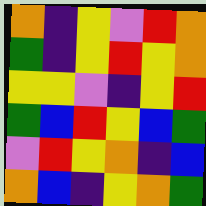[["orange", "indigo", "yellow", "violet", "red", "orange"], ["green", "indigo", "yellow", "red", "yellow", "orange"], ["yellow", "yellow", "violet", "indigo", "yellow", "red"], ["green", "blue", "red", "yellow", "blue", "green"], ["violet", "red", "yellow", "orange", "indigo", "blue"], ["orange", "blue", "indigo", "yellow", "orange", "green"]]